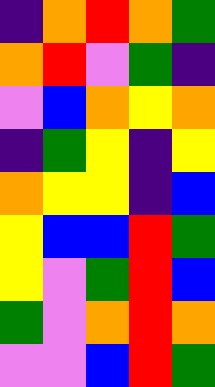[["indigo", "orange", "red", "orange", "green"], ["orange", "red", "violet", "green", "indigo"], ["violet", "blue", "orange", "yellow", "orange"], ["indigo", "green", "yellow", "indigo", "yellow"], ["orange", "yellow", "yellow", "indigo", "blue"], ["yellow", "blue", "blue", "red", "green"], ["yellow", "violet", "green", "red", "blue"], ["green", "violet", "orange", "red", "orange"], ["violet", "violet", "blue", "red", "green"]]